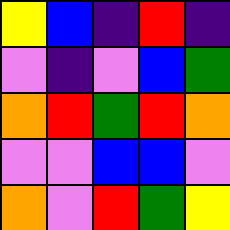[["yellow", "blue", "indigo", "red", "indigo"], ["violet", "indigo", "violet", "blue", "green"], ["orange", "red", "green", "red", "orange"], ["violet", "violet", "blue", "blue", "violet"], ["orange", "violet", "red", "green", "yellow"]]